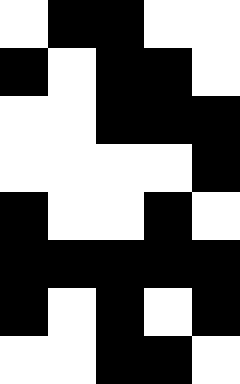[["white", "black", "black", "white", "white"], ["black", "white", "black", "black", "white"], ["white", "white", "black", "black", "black"], ["white", "white", "white", "white", "black"], ["black", "white", "white", "black", "white"], ["black", "black", "black", "black", "black"], ["black", "white", "black", "white", "black"], ["white", "white", "black", "black", "white"]]